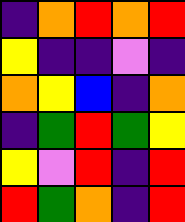[["indigo", "orange", "red", "orange", "red"], ["yellow", "indigo", "indigo", "violet", "indigo"], ["orange", "yellow", "blue", "indigo", "orange"], ["indigo", "green", "red", "green", "yellow"], ["yellow", "violet", "red", "indigo", "red"], ["red", "green", "orange", "indigo", "red"]]